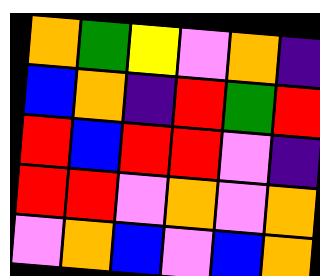[["orange", "green", "yellow", "violet", "orange", "indigo"], ["blue", "orange", "indigo", "red", "green", "red"], ["red", "blue", "red", "red", "violet", "indigo"], ["red", "red", "violet", "orange", "violet", "orange"], ["violet", "orange", "blue", "violet", "blue", "orange"]]